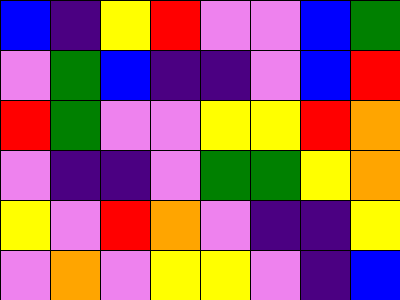[["blue", "indigo", "yellow", "red", "violet", "violet", "blue", "green"], ["violet", "green", "blue", "indigo", "indigo", "violet", "blue", "red"], ["red", "green", "violet", "violet", "yellow", "yellow", "red", "orange"], ["violet", "indigo", "indigo", "violet", "green", "green", "yellow", "orange"], ["yellow", "violet", "red", "orange", "violet", "indigo", "indigo", "yellow"], ["violet", "orange", "violet", "yellow", "yellow", "violet", "indigo", "blue"]]